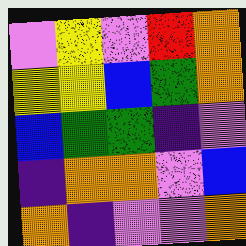[["violet", "yellow", "violet", "red", "orange"], ["yellow", "yellow", "blue", "green", "orange"], ["blue", "green", "green", "indigo", "violet"], ["indigo", "orange", "orange", "violet", "blue"], ["orange", "indigo", "violet", "violet", "orange"]]